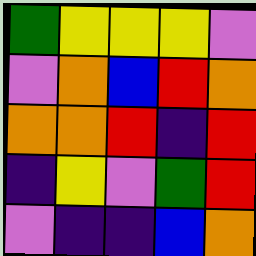[["green", "yellow", "yellow", "yellow", "violet"], ["violet", "orange", "blue", "red", "orange"], ["orange", "orange", "red", "indigo", "red"], ["indigo", "yellow", "violet", "green", "red"], ["violet", "indigo", "indigo", "blue", "orange"]]